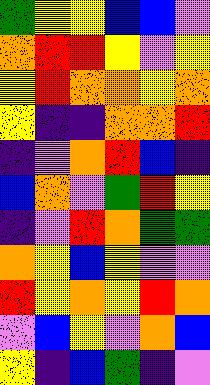[["green", "yellow", "yellow", "blue", "blue", "violet"], ["orange", "red", "red", "yellow", "violet", "yellow"], ["yellow", "red", "orange", "orange", "yellow", "orange"], ["yellow", "indigo", "indigo", "orange", "orange", "red"], ["indigo", "violet", "orange", "red", "blue", "indigo"], ["blue", "orange", "violet", "green", "red", "yellow"], ["indigo", "violet", "red", "orange", "green", "green"], ["orange", "yellow", "blue", "yellow", "violet", "violet"], ["red", "yellow", "orange", "yellow", "red", "orange"], ["violet", "blue", "yellow", "violet", "orange", "blue"], ["yellow", "indigo", "blue", "green", "indigo", "violet"]]